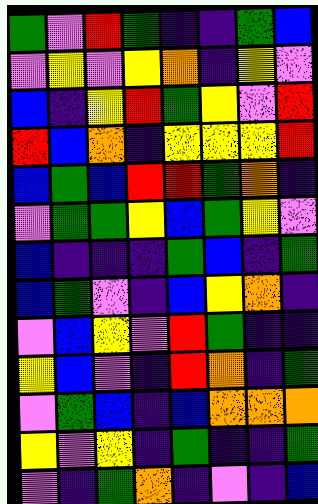[["green", "violet", "red", "green", "indigo", "indigo", "green", "blue"], ["violet", "yellow", "violet", "yellow", "orange", "indigo", "yellow", "violet"], ["blue", "indigo", "yellow", "red", "green", "yellow", "violet", "red"], ["red", "blue", "orange", "indigo", "yellow", "yellow", "yellow", "red"], ["blue", "green", "blue", "red", "red", "green", "orange", "indigo"], ["violet", "green", "green", "yellow", "blue", "green", "yellow", "violet"], ["blue", "indigo", "indigo", "indigo", "green", "blue", "indigo", "green"], ["blue", "green", "violet", "indigo", "blue", "yellow", "orange", "indigo"], ["violet", "blue", "yellow", "violet", "red", "green", "indigo", "indigo"], ["yellow", "blue", "violet", "indigo", "red", "orange", "indigo", "green"], ["violet", "green", "blue", "indigo", "blue", "orange", "orange", "orange"], ["yellow", "violet", "yellow", "indigo", "green", "indigo", "indigo", "green"], ["violet", "indigo", "green", "orange", "indigo", "violet", "indigo", "blue"]]